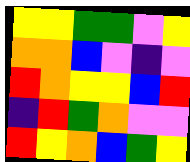[["yellow", "yellow", "green", "green", "violet", "yellow"], ["orange", "orange", "blue", "violet", "indigo", "violet"], ["red", "orange", "yellow", "yellow", "blue", "red"], ["indigo", "red", "green", "orange", "violet", "violet"], ["red", "yellow", "orange", "blue", "green", "yellow"]]